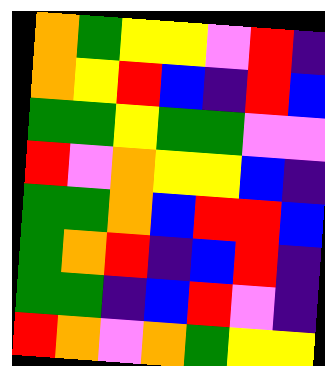[["orange", "green", "yellow", "yellow", "violet", "red", "indigo"], ["orange", "yellow", "red", "blue", "indigo", "red", "blue"], ["green", "green", "yellow", "green", "green", "violet", "violet"], ["red", "violet", "orange", "yellow", "yellow", "blue", "indigo"], ["green", "green", "orange", "blue", "red", "red", "blue"], ["green", "orange", "red", "indigo", "blue", "red", "indigo"], ["green", "green", "indigo", "blue", "red", "violet", "indigo"], ["red", "orange", "violet", "orange", "green", "yellow", "yellow"]]